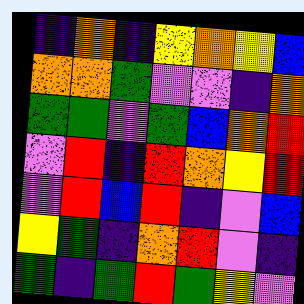[["indigo", "orange", "indigo", "yellow", "orange", "yellow", "blue"], ["orange", "orange", "green", "violet", "violet", "indigo", "orange"], ["green", "green", "violet", "green", "blue", "orange", "red"], ["violet", "red", "indigo", "red", "orange", "yellow", "red"], ["violet", "red", "blue", "red", "indigo", "violet", "blue"], ["yellow", "green", "indigo", "orange", "red", "violet", "indigo"], ["green", "indigo", "green", "red", "green", "yellow", "violet"]]